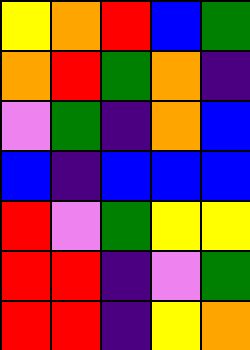[["yellow", "orange", "red", "blue", "green"], ["orange", "red", "green", "orange", "indigo"], ["violet", "green", "indigo", "orange", "blue"], ["blue", "indigo", "blue", "blue", "blue"], ["red", "violet", "green", "yellow", "yellow"], ["red", "red", "indigo", "violet", "green"], ["red", "red", "indigo", "yellow", "orange"]]